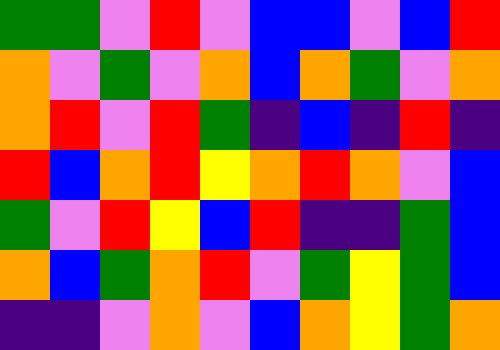[["green", "green", "violet", "red", "violet", "blue", "blue", "violet", "blue", "red"], ["orange", "violet", "green", "violet", "orange", "blue", "orange", "green", "violet", "orange"], ["orange", "red", "violet", "red", "green", "indigo", "blue", "indigo", "red", "indigo"], ["red", "blue", "orange", "red", "yellow", "orange", "red", "orange", "violet", "blue"], ["green", "violet", "red", "yellow", "blue", "red", "indigo", "indigo", "green", "blue"], ["orange", "blue", "green", "orange", "red", "violet", "green", "yellow", "green", "blue"], ["indigo", "indigo", "violet", "orange", "violet", "blue", "orange", "yellow", "green", "orange"]]